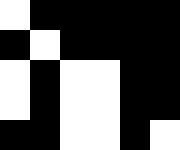[["white", "black", "black", "black", "black", "black"], ["black", "white", "black", "black", "black", "black"], ["white", "black", "white", "white", "black", "black"], ["white", "black", "white", "white", "black", "black"], ["black", "black", "white", "white", "black", "white"]]